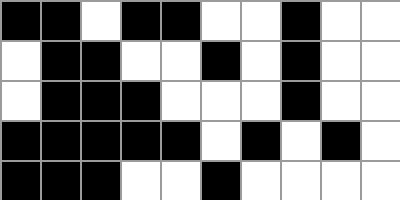[["black", "black", "white", "black", "black", "white", "white", "black", "white", "white"], ["white", "black", "black", "white", "white", "black", "white", "black", "white", "white"], ["white", "black", "black", "black", "white", "white", "white", "black", "white", "white"], ["black", "black", "black", "black", "black", "white", "black", "white", "black", "white"], ["black", "black", "black", "white", "white", "black", "white", "white", "white", "white"]]